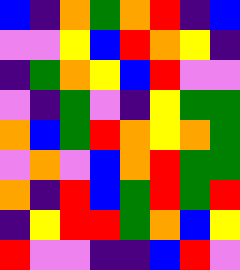[["blue", "indigo", "orange", "green", "orange", "red", "indigo", "blue"], ["violet", "violet", "yellow", "blue", "red", "orange", "yellow", "indigo"], ["indigo", "green", "orange", "yellow", "blue", "red", "violet", "violet"], ["violet", "indigo", "green", "violet", "indigo", "yellow", "green", "green"], ["orange", "blue", "green", "red", "orange", "yellow", "orange", "green"], ["violet", "orange", "violet", "blue", "orange", "red", "green", "green"], ["orange", "indigo", "red", "blue", "green", "red", "green", "red"], ["indigo", "yellow", "red", "red", "green", "orange", "blue", "yellow"], ["red", "violet", "violet", "indigo", "indigo", "blue", "red", "violet"]]